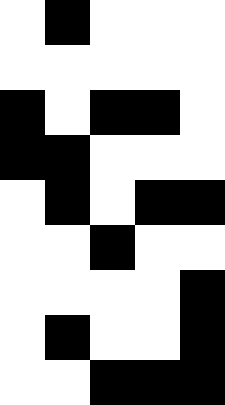[["white", "black", "white", "white", "white"], ["white", "white", "white", "white", "white"], ["black", "white", "black", "black", "white"], ["black", "black", "white", "white", "white"], ["white", "black", "white", "black", "black"], ["white", "white", "black", "white", "white"], ["white", "white", "white", "white", "black"], ["white", "black", "white", "white", "black"], ["white", "white", "black", "black", "black"]]